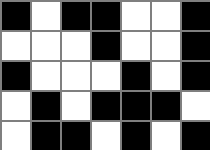[["black", "white", "black", "black", "white", "white", "black"], ["white", "white", "white", "black", "white", "white", "black"], ["black", "white", "white", "white", "black", "white", "black"], ["white", "black", "white", "black", "black", "black", "white"], ["white", "black", "black", "white", "black", "white", "black"]]